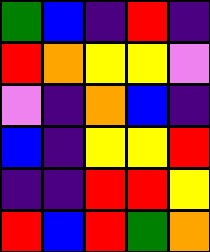[["green", "blue", "indigo", "red", "indigo"], ["red", "orange", "yellow", "yellow", "violet"], ["violet", "indigo", "orange", "blue", "indigo"], ["blue", "indigo", "yellow", "yellow", "red"], ["indigo", "indigo", "red", "red", "yellow"], ["red", "blue", "red", "green", "orange"]]